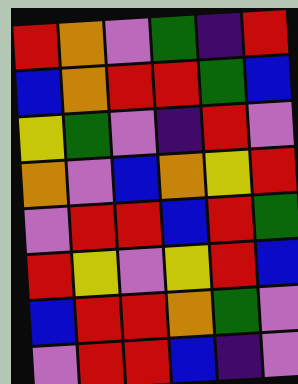[["red", "orange", "violet", "green", "indigo", "red"], ["blue", "orange", "red", "red", "green", "blue"], ["yellow", "green", "violet", "indigo", "red", "violet"], ["orange", "violet", "blue", "orange", "yellow", "red"], ["violet", "red", "red", "blue", "red", "green"], ["red", "yellow", "violet", "yellow", "red", "blue"], ["blue", "red", "red", "orange", "green", "violet"], ["violet", "red", "red", "blue", "indigo", "violet"]]